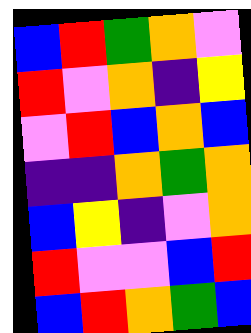[["blue", "red", "green", "orange", "violet"], ["red", "violet", "orange", "indigo", "yellow"], ["violet", "red", "blue", "orange", "blue"], ["indigo", "indigo", "orange", "green", "orange"], ["blue", "yellow", "indigo", "violet", "orange"], ["red", "violet", "violet", "blue", "red"], ["blue", "red", "orange", "green", "blue"]]